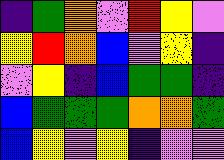[["indigo", "green", "orange", "violet", "red", "yellow", "violet"], ["yellow", "red", "orange", "blue", "violet", "yellow", "indigo"], ["violet", "yellow", "indigo", "blue", "green", "green", "indigo"], ["blue", "green", "green", "green", "orange", "orange", "green"], ["blue", "yellow", "violet", "yellow", "indigo", "violet", "violet"]]